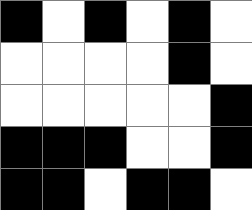[["black", "white", "black", "white", "black", "white"], ["white", "white", "white", "white", "black", "white"], ["white", "white", "white", "white", "white", "black"], ["black", "black", "black", "white", "white", "black"], ["black", "black", "white", "black", "black", "white"]]